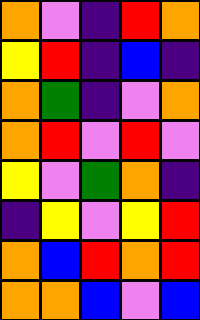[["orange", "violet", "indigo", "red", "orange"], ["yellow", "red", "indigo", "blue", "indigo"], ["orange", "green", "indigo", "violet", "orange"], ["orange", "red", "violet", "red", "violet"], ["yellow", "violet", "green", "orange", "indigo"], ["indigo", "yellow", "violet", "yellow", "red"], ["orange", "blue", "red", "orange", "red"], ["orange", "orange", "blue", "violet", "blue"]]